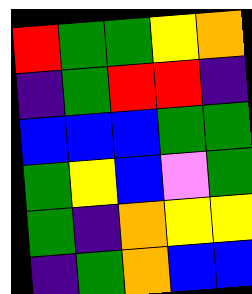[["red", "green", "green", "yellow", "orange"], ["indigo", "green", "red", "red", "indigo"], ["blue", "blue", "blue", "green", "green"], ["green", "yellow", "blue", "violet", "green"], ["green", "indigo", "orange", "yellow", "yellow"], ["indigo", "green", "orange", "blue", "blue"]]